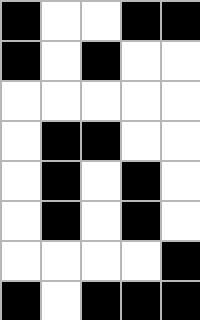[["black", "white", "white", "black", "black"], ["black", "white", "black", "white", "white"], ["white", "white", "white", "white", "white"], ["white", "black", "black", "white", "white"], ["white", "black", "white", "black", "white"], ["white", "black", "white", "black", "white"], ["white", "white", "white", "white", "black"], ["black", "white", "black", "black", "black"]]